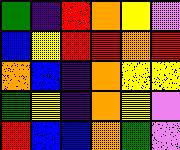[["green", "indigo", "red", "orange", "yellow", "violet"], ["blue", "yellow", "red", "red", "orange", "red"], ["orange", "blue", "indigo", "orange", "yellow", "yellow"], ["green", "yellow", "indigo", "orange", "yellow", "violet"], ["red", "blue", "blue", "orange", "green", "violet"]]